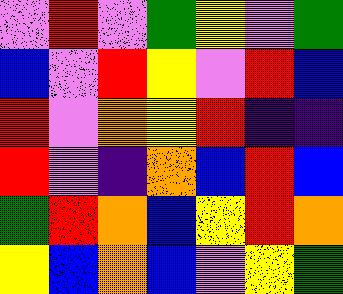[["violet", "red", "violet", "green", "yellow", "violet", "green"], ["blue", "violet", "red", "yellow", "violet", "red", "blue"], ["red", "violet", "orange", "yellow", "red", "indigo", "indigo"], ["red", "violet", "indigo", "orange", "blue", "red", "blue"], ["green", "red", "orange", "blue", "yellow", "red", "orange"], ["yellow", "blue", "orange", "blue", "violet", "yellow", "green"]]